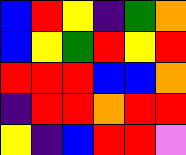[["blue", "red", "yellow", "indigo", "green", "orange"], ["blue", "yellow", "green", "red", "yellow", "red"], ["red", "red", "red", "blue", "blue", "orange"], ["indigo", "red", "red", "orange", "red", "red"], ["yellow", "indigo", "blue", "red", "red", "violet"]]